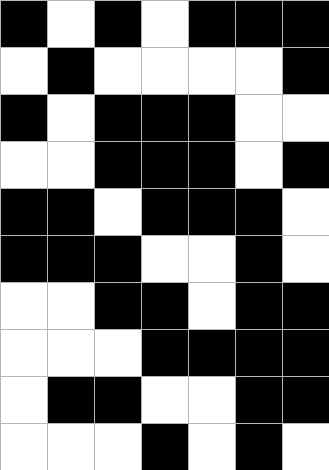[["black", "white", "black", "white", "black", "black", "black"], ["white", "black", "white", "white", "white", "white", "black"], ["black", "white", "black", "black", "black", "white", "white"], ["white", "white", "black", "black", "black", "white", "black"], ["black", "black", "white", "black", "black", "black", "white"], ["black", "black", "black", "white", "white", "black", "white"], ["white", "white", "black", "black", "white", "black", "black"], ["white", "white", "white", "black", "black", "black", "black"], ["white", "black", "black", "white", "white", "black", "black"], ["white", "white", "white", "black", "white", "black", "white"]]